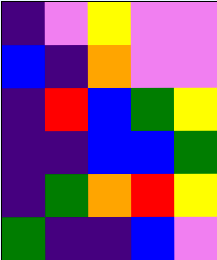[["indigo", "violet", "yellow", "violet", "violet"], ["blue", "indigo", "orange", "violet", "violet"], ["indigo", "red", "blue", "green", "yellow"], ["indigo", "indigo", "blue", "blue", "green"], ["indigo", "green", "orange", "red", "yellow"], ["green", "indigo", "indigo", "blue", "violet"]]